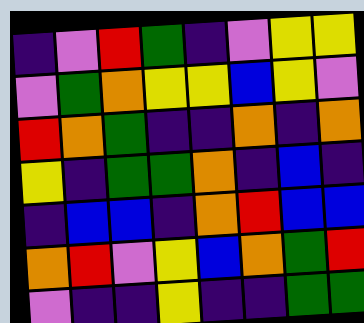[["indigo", "violet", "red", "green", "indigo", "violet", "yellow", "yellow"], ["violet", "green", "orange", "yellow", "yellow", "blue", "yellow", "violet"], ["red", "orange", "green", "indigo", "indigo", "orange", "indigo", "orange"], ["yellow", "indigo", "green", "green", "orange", "indigo", "blue", "indigo"], ["indigo", "blue", "blue", "indigo", "orange", "red", "blue", "blue"], ["orange", "red", "violet", "yellow", "blue", "orange", "green", "red"], ["violet", "indigo", "indigo", "yellow", "indigo", "indigo", "green", "green"]]